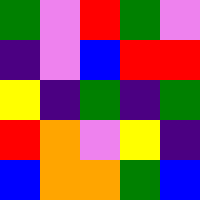[["green", "violet", "red", "green", "violet"], ["indigo", "violet", "blue", "red", "red"], ["yellow", "indigo", "green", "indigo", "green"], ["red", "orange", "violet", "yellow", "indigo"], ["blue", "orange", "orange", "green", "blue"]]